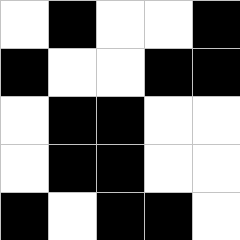[["white", "black", "white", "white", "black"], ["black", "white", "white", "black", "black"], ["white", "black", "black", "white", "white"], ["white", "black", "black", "white", "white"], ["black", "white", "black", "black", "white"]]